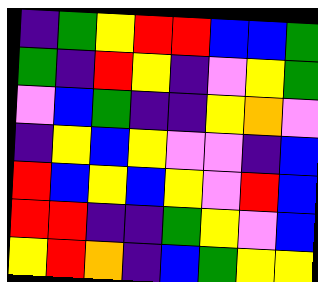[["indigo", "green", "yellow", "red", "red", "blue", "blue", "green"], ["green", "indigo", "red", "yellow", "indigo", "violet", "yellow", "green"], ["violet", "blue", "green", "indigo", "indigo", "yellow", "orange", "violet"], ["indigo", "yellow", "blue", "yellow", "violet", "violet", "indigo", "blue"], ["red", "blue", "yellow", "blue", "yellow", "violet", "red", "blue"], ["red", "red", "indigo", "indigo", "green", "yellow", "violet", "blue"], ["yellow", "red", "orange", "indigo", "blue", "green", "yellow", "yellow"]]